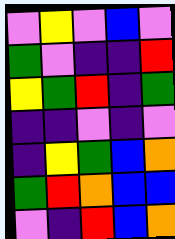[["violet", "yellow", "violet", "blue", "violet"], ["green", "violet", "indigo", "indigo", "red"], ["yellow", "green", "red", "indigo", "green"], ["indigo", "indigo", "violet", "indigo", "violet"], ["indigo", "yellow", "green", "blue", "orange"], ["green", "red", "orange", "blue", "blue"], ["violet", "indigo", "red", "blue", "orange"]]